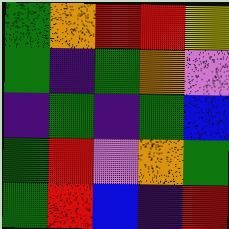[["green", "orange", "red", "red", "yellow"], ["green", "indigo", "green", "orange", "violet"], ["indigo", "green", "indigo", "green", "blue"], ["green", "red", "violet", "orange", "green"], ["green", "red", "blue", "indigo", "red"]]